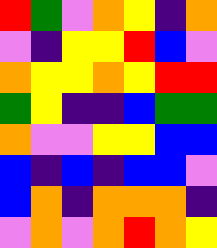[["red", "green", "violet", "orange", "yellow", "indigo", "orange"], ["violet", "indigo", "yellow", "yellow", "red", "blue", "violet"], ["orange", "yellow", "yellow", "orange", "yellow", "red", "red"], ["green", "yellow", "indigo", "indigo", "blue", "green", "green"], ["orange", "violet", "violet", "yellow", "yellow", "blue", "blue"], ["blue", "indigo", "blue", "indigo", "blue", "blue", "violet"], ["blue", "orange", "indigo", "orange", "orange", "orange", "indigo"], ["violet", "orange", "violet", "orange", "red", "orange", "yellow"]]